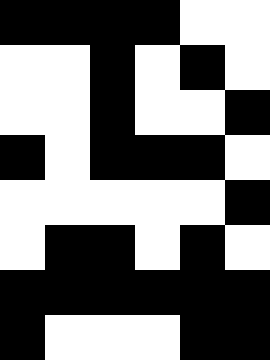[["black", "black", "black", "black", "white", "white"], ["white", "white", "black", "white", "black", "white"], ["white", "white", "black", "white", "white", "black"], ["black", "white", "black", "black", "black", "white"], ["white", "white", "white", "white", "white", "black"], ["white", "black", "black", "white", "black", "white"], ["black", "black", "black", "black", "black", "black"], ["black", "white", "white", "white", "black", "black"]]